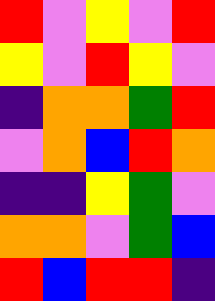[["red", "violet", "yellow", "violet", "red"], ["yellow", "violet", "red", "yellow", "violet"], ["indigo", "orange", "orange", "green", "red"], ["violet", "orange", "blue", "red", "orange"], ["indigo", "indigo", "yellow", "green", "violet"], ["orange", "orange", "violet", "green", "blue"], ["red", "blue", "red", "red", "indigo"]]